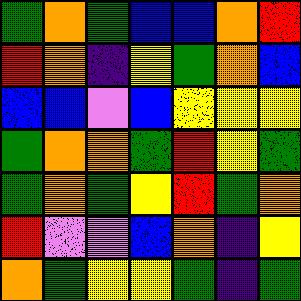[["green", "orange", "green", "blue", "blue", "orange", "red"], ["red", "orange", "indigo", "yellow", "green", "orange", "blue"], ["blue", "blue", "violet", "blue", "yellow", "yellow", "yellow"], ["green", "orange", "orange", "green", "red", "yellow", "green"], ["green", "orange", "green", "yellow", "red", "green", "orange"], ["red", "violet", "violet", "blue", "orange", "indigo", "yellow"], ["orange", "green", "yellow", "yellow", "green", "indigo", "green"]]